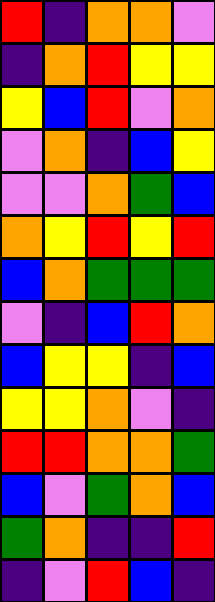[["red", "indigo", "orange", "orange", "violet"], ["indigo", "orange", "red", "yellow", "yellow"], ["yellow", "blue", "red", "violet", "orange"], ["violet", "orange", "indigo", "blue", "yellow"], ["violet", "violet", "orange", "green", "blue"], ["orange", "yellow", "red", "yellow", "red"], ["blue", "orange", "green", "green", "green"], ["violet", "indigo", "blue", "red", "orange"], ["blue", "yellow", "yellow", "indigo", "blue"], ["yellow", "yellow", "orange", "violet", "indigo"], ["red", "red", "orange", "orange", "green"], ["blue", "violet", "green", "orange", "blue"], ["green", "orange", "indigo", "indigo", "red"], ["indigo", "violet", "red", "blue", "indigo"]]